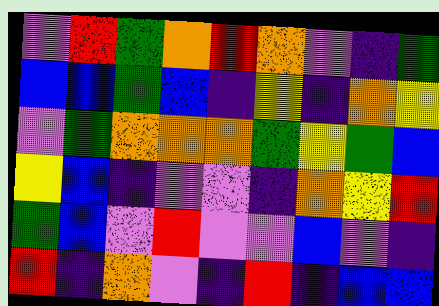[["violet", "red", "green", "orange", "red", "orange", "violet", "indigo", "green"], ["blue", "blue", "green", "blue", "indigo", "yellow", "indigo", "orange", "yellow"], ["violet", "green", "orange", "orange", "orange", "green", "yellow", "green", "blue"], ["yellow", "blue", "indigo", "violet", "violet", "indigo", "orange", "yellow", "red"], ["green", "blue", "violet", "red", "violet", "violet", "blue", "violet", "indigo"], ["red", "indigo", "orange", "violet", "indigo", "red", "indigo", "blue", "blue"]]